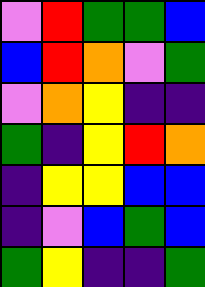[["violet", "red", "green", "green", "blue"], ["blue", "red", "orange", "violet", "green"], ["violet", "orange", "yellow", "indigo", "indigo"], ["green", "indigo", "yellow", "red", "orange"], ["indigo", "yellow", "yellow", "blue", "blue"], ["indigo", "violet", "blue", "green", "blue"], ["green", "yellow", "indigo", "indigo", "green"]]